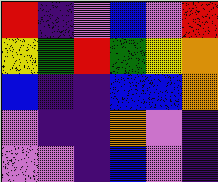[["red", "indigo", "violet", "blue", "violet", "red"], ["yellow", "green", "red", "green", "yellow", "orange"], ["blue", "indigo", "indigo", "blue", "blue", "orange"], ["violet", "indigo", "indigo", "orange", "violet", "indigo"], ["violet", "violet", "indigo", "blue", "violet", "indigo"]]